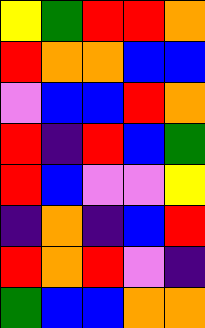[["yellow", "green", "red", "red", "orange"], ["red", "orange", "orange", "blue", "blue"], ["violet", "blue", "blue", "red", "orange"], ["red", "indigo", "red", "blue", "green"], ["red", "blue", "violet", "violet", "yellow"], ["indigo", "orange", "indigo", "blue", "red"], ["red", "orange", "red", "violet", "indigo"], ["green", "blue", "blue", "orange", "orange"]]